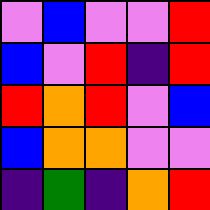[["violet", "blue", "violet", "violet", "red"], ["blue", "violet", "red", "indigo", "red"], ["red", "orange", "red", "violet", "blue"], ["blue", "orange", "orange", "violet", "violet"], ["indigo", "green", "indigo", "orange", "red"]]